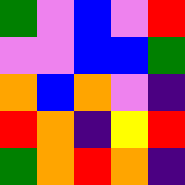[["green", "violet", "blue", "violet", "red"], ["violet", "violet", "blue", "blue", "green"], ["orange", "blue", "orange", "violet", "indigo"], ["red", "orange", "indigo", "yellow", "red"], ["green", "orange", "red", "orange", "indigo"]]